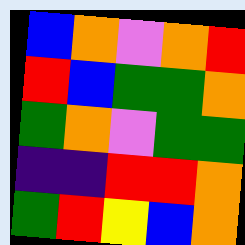[["blue", "orange", "violet", "orange", "red"], ["red", "blue", "green", "green", "orange"], ["green", "orange", "violet", "green", "green"], ["indigo", "indigo", "red", "red", "orange"], ["green", "red", "yellow", "blue", "orange"]]